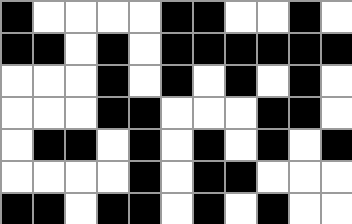[["black", "white", "white", "white", "white", "black", "black", "white", "white", "black", "white"], ["black", "black", "white", "black", "white", "black", "black", "black", "black", "black", "black"], ["white", "white", "white", "black", "white", "black", "white", "black", "white", "black", "white"], ["white", "white", "white", "black", "black", "white", "white", "white", "black", "black", "white"], ["white", "black", "black", "white", "black", "white", "black", "white", "black", "white", "black"], ["white", "white", "white", "white", "black", "white", "black", "black", "white", "white", "white"], ["black", "black", "white", "black", "black", "white", "black", "white", "black", "white", "white"]]